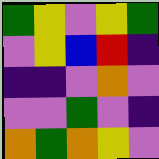[["green", "yellow", "violet", "yellow", "green"], ["violet", "yellow", "blue", "red", "indigo"], ["indigo", "indigo", "violet", "orange", "violet"], ["violet", "violet", "green", "violet", "indigo"], ["orange", "green", "orange", "yellow", "violet"]]